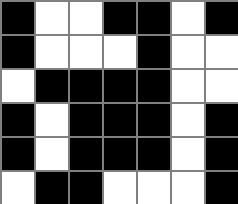[["black", "white", "white", "black", "black", "white", "black"], ["black", "white", "white", "white", "black", "white", "white"], ["white", "black", "black", "black", "black", "white", "white"], ["black", "white", "black", "black", "black", "white", "black"], ["black", "white", "black", "black", "black", "white", "black"], ["white", "black", "black", "white", "white", "white", "black"]]